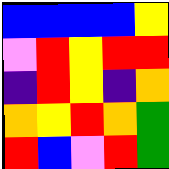[["blue", "blue", "blue", "blue", "yellow"], ["violet", "red", "yellow", "red", "red"], ["indigo", "red", "yellow", "indigo", "orange"], ["orange", "yellow", "red", "orange", "green"], ["red", "blue", "violet", "red", "green"]]